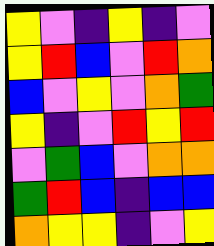[["yellow", "violet", "indigo", "yellow", "indigo", "violet"], ["yellow", "red", "blue", "violet", "red", "orange"], ["blue", "violet", "yellow", "violet", "orange", "green"], ["yellow", "indigo", "violet", "red", "yellow", "red"], ["violet", "green", "blue", "violet", "orange", "orange"], ["green", "red", "blue", "indigo", "blue", "blue"], ["orange", "yellow", "yellow", "indigo", "violet", "yellow"]]